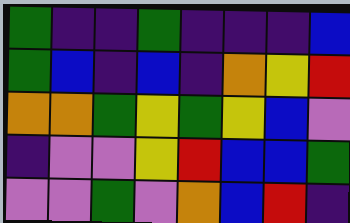[["green", "indigo", "indigo", "green", "indigo", "indigo", "indigo", "blue"], ["green", "blue", "indigo", "blue", "indigo", "orange", "yellow", "red"], ["orange", "orange", "green", "yellow", "green", "yellow", "blue", "violet"], ["indigo", "violet", "violet", "yellow", "red", "blue", "blue", "green"], ["violet", "violet", "green", "violet", "orange", "blue", "red", "indigo"]]